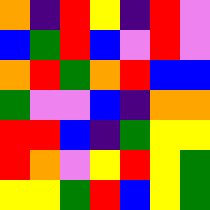[["orange", "indigo", "red", "yellow", "indigo", "red", "violet"], ["blue", "green", "red", "blue", "violet", "red", "violet"], ["orange", "red", "green", "orange", "red", "blue", "blue"], ["green", "violet", "violet", "blue", "indigo", "orange", "orange"], ["red", "red", "blue", "indigo", "green", "yellow", "yellow"], ["red", "orange", "violet", "yellow", "red", "yellow", "green"], ["yellow", "yellow", "green", "red", "blue", "yellow", "green"]]